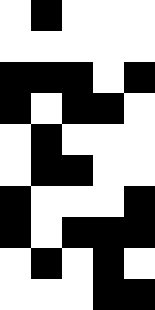[["white", "black", "white", "white", "white"], ["white", "white", "white", "white", "white"], ["black", "black", "black", "white", "black"], ["black", "white", "black", "black", "white"], ["white", "black", "white", "white", "white"], ["white", "black", "black", "white", "white"], ["black", "white", "white", "white", "black"], ["black", "white", "black", "black", "black"], ["white", "black", "white", "black", "white"], ["white", "white", "white", "black", "black"]]